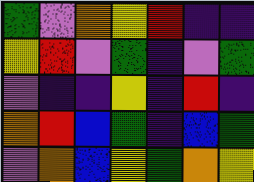[["green", "violet", "orange", "yellow", "red", "indigo", "indigo"], ["yellow", "red", "violet", "green", "indigo", "violet", "green"], ["violet", "indigo", "indigo", "yellow", "indigo", "red", "indigo"], ["orange", "red", "blue", "green", "indigo", "blue", "green"], ["violet", "orange", "blue", "yellow", "green", "orange", "yellow"]]